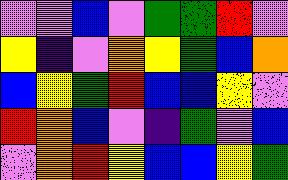[["violet", "violet", "blue", "violet", "green", "green", "red", "violet"], ["yellow", "indigo", "violet", "orange", "yellow", "green", "blue", "orange"], ["blue", "yellow", "green", "red", "blue", "blue", "yellow", "violet"], ["red", "orange", "blue", "violet", "indigo", "green", "violet", "blue"], ["violet", "orange", "red", "yellow", "blue", "blue", "yellow", "green"]]